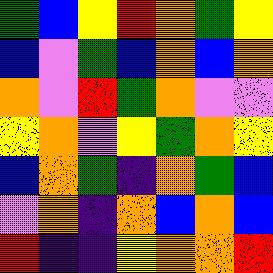[["green", "blue", "yellow", "red", "orange", "green", "yellow"], ["blue", "violet", "green", "blue", "orange", "blue", "orange"], ["orange", "violet", "red", "green", "orange", "violet", "violet"], ["yellow", "orange", "violet", "yellow", "green", "orange", "yellow"], ["blue", "orange", "green", "indigo", "orange", "green", "blue"], ["violet", "orange", "indigo", "orange", "blue", "orange", "blue"], ["red", "indigo", "indigo", "yellow", "orange", "orange", "red"]]